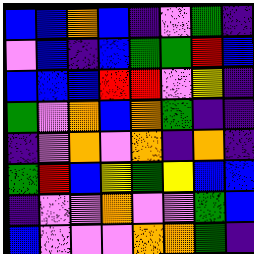[["blue", "blue", "orange", "blue", "indigo", "violet", "green", "indigo"], ["violet", "blue", "indigo", "blue", "green", "green", "red", "blue"], ["blue", "blue", "blue", "red", "red", "violet", "yellow", "indigo"], ["green", "violet", "orange", "blue", "orange", "green", "indigo", "indigo"], ["indigo", "violet", "orange", "violet", "orange", "indigo", "orange", "indigo"], ["green", "red", "blue", "yellow", "green", "yellow", "blue", "blue"], ["indigo", "violet", "violet", "orange", "violet", "violet", "green", "blue"], ["blue", "violet", "violet", "violet", "orange", "orange", "green", "indigo"]]